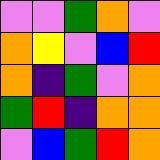[["violet", "violet", "green", "orange", "violet"], ["orange", "yellow", "violet", "blue", "red"], ["orange", "indigo", "green", "violet", "orange"], ["green", "red", "indigo", "orange", "orange"], ["violet", "blue", "green", "red", "orange"]]